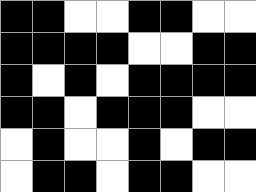[["black", "black", "white", "white", "black", "black", "white", "white"], ["black", "black", "black", "black", "white", "white", "black", "black"], ["black", "white", "black", "white", "black", "black", "black", "black"], ["black", "black", "white", "black", "black", "black", "white", "white"], ["white", "black", "white", "white", "black", "white", "black", "black"], ["white", "black", "black", "white", "black", "black", "white", "white"]]